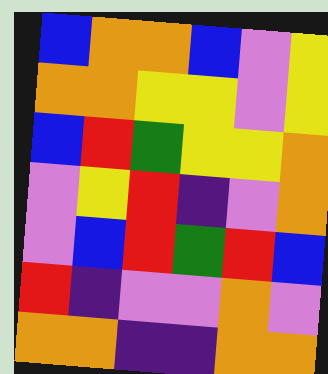[["blue", "orange", "orange", "blue", "violet", "yellow"], ["orange", "orange", "yellow", "yellow", "violet", "yellow"], ["blue", "red", "green", "yellow", "yellow", "orange"], ["violet", "yellow", "red", "indigo", "violet", "orange"], ["violet", "blue", "red", "green", "red", "blue"], ["red", "indigo", "violet", "violet", "orange", "violet"], ["orange", "orange", "indigo", "indigo", "orange", "orange"]]